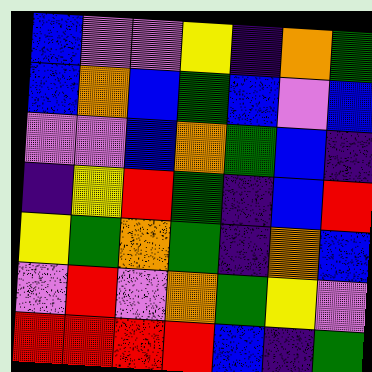[["blue", "violet", "violet", "yellow", "indigo", "orange", "green"], ["blue", "orange", "blue", "green", "blue", "violet", "blue"], ["violet", "violet", "blue", "orange", "green", "blue", "indigo"], ["indigo", "yellow", "red", "green", "indigo", "blue", "red"], ["yellow", "green", "orange", "green", "indigo", "orange", "blue"], ["violet", "red", "violet", "orange", "green", "yellow", "violet"], ["red", "red", "red", "red", "blue", "indigo", "green"]]